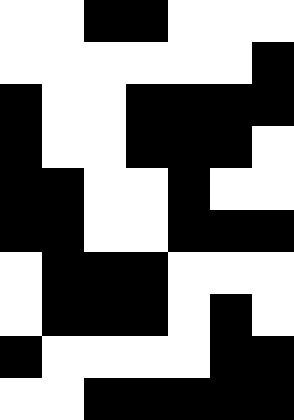[["white", "white", "black", "black", "white", "white", "white"], ["white", "white", "white", "white", "white", "white", "black"], ["black", "white", "white", "black", "black", "black", "black"], ["black", "white", "white", "black", "black", "black", "white"], ["black", "black", "white", "white", "black", "white", "white"], ["black", "black", "white", "white", "black", "black", "black"], ["white", "black", "black", "black", "white", "white", "white"], ["white", "black", "black", "black", "white", "black", "white"], ["black", "white", "white", "white", "white", "black", "black"], ["white", "white", "black", "black", "black", "black", "black"]]